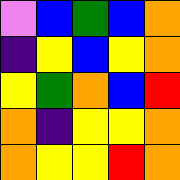[["violet", "blue", "green", "blue", "orange"], ["indigo", "yellow", "blue", "yellow", "orange"], ["yellow", "green", "orange", "blue", "red"], ["orange", "indigo", "yellow", "yellow", "orange"], ["orange", "yellow", "yellow", "red", "orange"]]